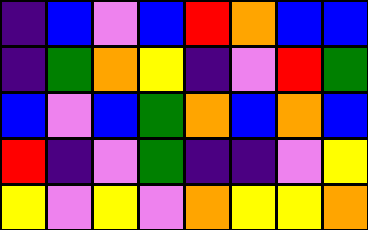[["indigo", "blue", "violet", "blue", "red", "orange", "blue", "blue"], ["indigo", "green", "orange", "yellow", "indigo", "violet", "red", "green"], ["blue", "violet", "blue", "green", "orange", "blue", "orange", "blue"], ["red", "indigo", "violet", "green", "indigo", "indigo", "violet", "yellow"], ["yellow", "violet", "yellow", "violet", "orange", "yellow", "yellow", "orange"]]